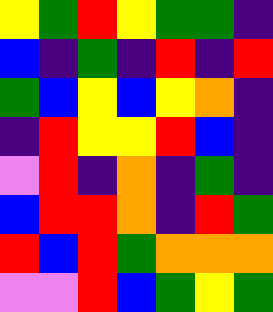[["yellow", "green", "red", "yellow", "green", "green", "indigo"], ["blue", "indigo", "green", "indigo", "red", "indigo", "red"], ["green", "blue", "yellow", "blue", "yellow", "orange", "indigo"], ["indigo", "red", "yellow", "yellow", "red", "blue", "indigo"], ["violet", "red", "indigo", "orange", "indigo", "green", "indigo"], ["blue", "red", "red", "orange", "indigo", "red", "green"], ["red", "blue", "red", "green", "orange", "orange", "orange"], ["violet", "violet", "red", "blue", "green", "yellow", "green"]]